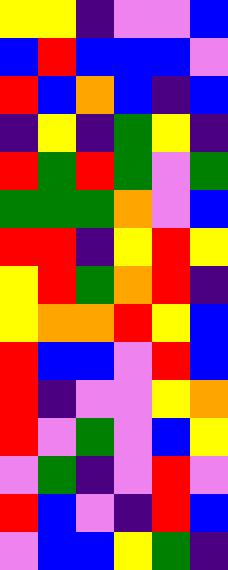[["yellow", "yellow", "indigo", "violet", "violet", "blue"], ["blue", "red", "blue", "blue", "blue", "violet"], ["red", "blue", "orange", "blue", "indigo", "blue"], ["indigo", "yellow", "indigo", "green", "yellow", "indigo"], ["red", "green", "red", "green", "violet", "green"], ["green", "green", "green", "orange", "violet", "blue"], ["red", "red", "indigo", "yellow", "red", "yellow"], ["yellow", "red", "green", "orange", "red", "indigo"], ["yellow", "orange", "orange", "red", "yellow", "blue"], ["red", "blue", "blue", "violet", "red", "blue"], ["red", "indigo", "violet", "violet", "yellow", "orange"], ["red", "violet", "green", "violet", "blue", "yellow"], ["violet", "green", "indigo", "violet", "red", "violet"], ["red", "blue", "violet", "indigo", "red", "blue"], ["violet", "blue", "blue", "yellow", "green", "indigo"]]